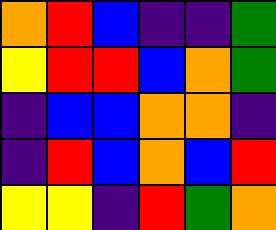[["orange", "red", "blue", "indigo", "indigo", "green"], ["yellow", "red", "red", "blue", "orange", "green"], ["indigo", "blue", "blue", "orange", "orange", "indigo"], ["indigo", "red", "blue", "orange", "blue", "red"], ["yellow", "yellow", "indigo", "red", "green", "orange"]]